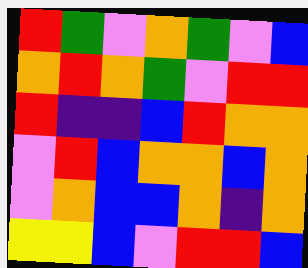[["red", "green", "violet", "orange", "green", "violet", "blue"], ["orange", "red", "orange", "green", "violet", "red", "red"], ["red", "indigo", "indigo", "blue", "red", "orange", "orange"], ["violet", "red", "blue", "orange", "orange", "blue", "orange"], ["violet", "orange", "blue", "blue", "orange", "indigo", "orange"], ["yellow", "yellow", "blue", "violet", "red", "red", "blue"]]